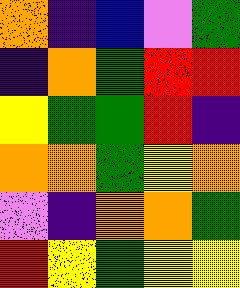[["orange", "indigo", "blue", "violet", "green"], ["indigo", "orange", "green", "red", "red"], ["yellow", "green", "green", "red", "indigo"], ["orange", "orange", "green", "yellow", "orange"], ["violet", "indigo", "orange", "orange", "green"], ["red", "yellow", "green", "yellow", "yellow"]]